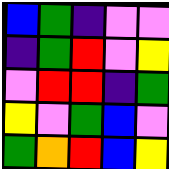[["blue", "green", "indigo", "violet", "violet"], ["indigo", "green", "red", "violet", "yellow"], ["violet", "red", "red", "indigo", "green"], ["yellow", "violet", "green", "blue", "violet"], ["green", "orange", "red", "blue", "yellow"]]